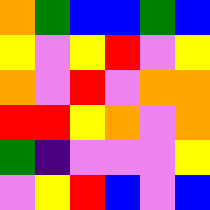[["orange", "green", "blue", "blue", "green", "blue"], ["yellow", "violet", "yellow", "red", "violet", "yellow"], ["orange", "violet", "red", "violet", "orange", "orange"], ["red", "red", "yellow", "orange", "violet", "orange"], ["green", "indigo", "violet", "violet", "violet", "yellow"], ["violet", "yellow", "red", "blue", "violet", "blue"]]